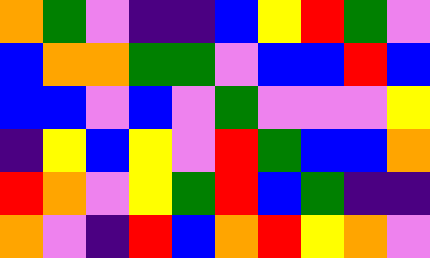[["orange", "green", "violet", "indigo", "indigo", "blue", "yellow", "red", "green", "violet"], ["blue", "orange", "orange", "green", "green", "violet", "blue", "blue", "red", "blue"], ["blue", "blue", "violet", "blue", "violet", "green", "violet", "violet", "violet", "yellow"], ["indigo", "yellow", "blue", "yellow", "violet", "red", "green", "blue", "blue", "orange"], ["red", "orange", "violet", "yellow", "green", "red", "blue", "green", "indigo", "indigo"], ["orange", "violet", "indigo", "red", "blue", "orange", "red", "yellow", "orange", "violet"]]